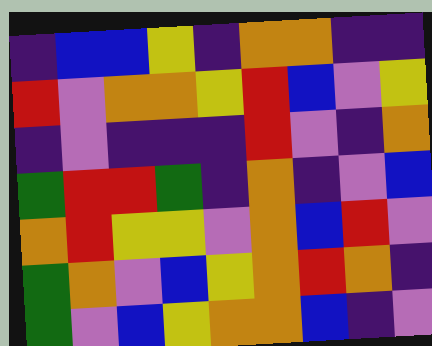[["indigo", "blue", "blue", "yellow", "indigo", "orange", "orange", "indigo", "indigo"], ["red", "violet", "orange", "orange", "yellow", "red", "blue", "violet", "yellow"], ["indigo", "violet", "indigo", "indigo", "indigo", "red", "violet", "indigo", "orange"], ["green", "red", "red", "green", "indigo", "orange", "indigo", "violet", "blue"], ["orange", "red", "yellow", "yellow", "violet", "orange", "blue", "red", "violet"], ["green", "orange", "violet", "blue", "yellow", "orange", "red", "orange", "indigo"], ["green", "violet", "blue", "yellow", "orange", "orange", "blue", "indigo", "violet"]]